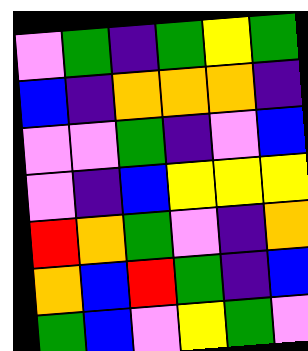[["violet", "green", "indigo", "green", "yellow", "green"], ["blue", "indigo", "orange", "orange", "orange", "indigo"], ["violet", "violet", "green", "indigo", "violet", "blue"], ["violet", "indigo", "blue", "yellow", "yellow", "yellow"], ["red", "orange", "green", "violet", "indigo", "orange"], ["orange", "blue", "red", "green", "indigo", "blue"], ["green", "blue", "violet", "yellow", "green", "violet"]]